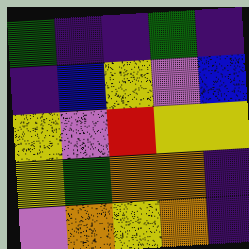[["green", "indigo", "indigo", "green", "indigo"], ["indigo", "blue", "yellow", "violet", "blue"], ["yellow", "violet", "red", "yellow", "yellow"], ["yellow", "green", "orange", "orange", "indigo"], ["violet", "orange", "yellow", "orange", "indigo"]]